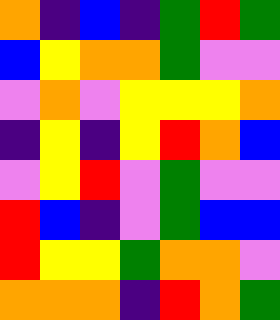[["orange", "indigo", "blue", "indigo", "green", "red", "green"], ["blue", "yellow", "orange", "orange", "green", "violet", "violet"], ["violet", "orange", "violet", "yellow", "yellow", "yellow", "orange"], ["indigo", "yellow", "indigo", "yellow", "red", "orange", "blue"], ["violet", "yellow", "red", "violet", "green", "violet", "violet"], ["red", "blue", "indigo", "violet", "green", "blue", "blue"], ["red", "yellow", "yellow", "green", "orange", "orange", "violet"], ["orange", "orange", "orange", "indigo", "red", "orange", "green"]]